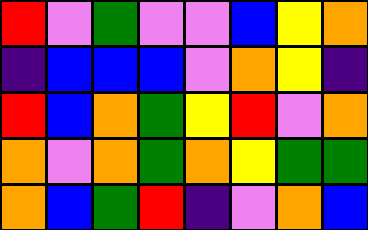[["red", "violet", "green", "violet", "violet", "blue", "yellow", "orange"], ["indigo", "blue", "blue", "blue", "violet", "orange", "yellow", "indigo"], ["red", "blue", "orange", "green", "yellow", "red", "violet", "orange"], ["orange", "violet", "orange", "green", "orange", "yellow", "green", "green"], ["orange", "blue", "green", "red", "indigo", "violet", "orange", "blue"]]